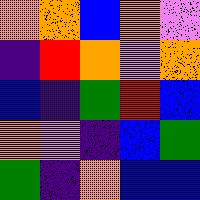[["orange", "orange", "blue", "orange", "violet"], ["indigo", "red", "orange", "violet", "orange"], ["blue", "indigo", "green", "red", "blue"], ["orange", "violet", "indigo", "blue", "green"], ["green", "indigo", "orange", "blue", "blue"]]